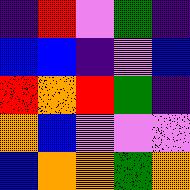[["indigo", "red", "violet", "green", "indigo"], ["blue", "blue", "indigo", "violet", "blue"], ["red", "orange", "red", "green", "indigo"], ["orange", "blue", "violet", "violet", "violet"], ["blue", "orange", "orange", "green", "orange"]]